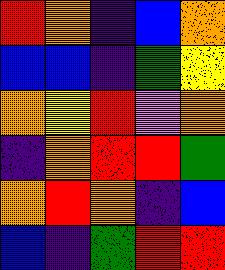[["red", "orange", "indigo", "blue", "orange"], ["blue", "blue", "indigo", "green", "yellow"], ["orange", "yellow", "red", "violet", "orange"], ["indigo", "orange", "red", "red", "green"], ["orange", "red", "orange", "indigo", "blue"], ["blue", "indigo", "green", "red", "red"]]